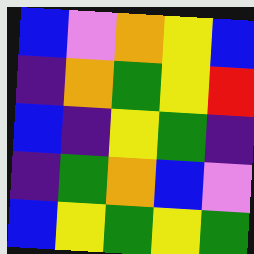[["blue", "violet", "orange", "yellow", "blue"], ["indigo", "orange", "green", "yellow", "red"], ["blue", "indigo", "yellow", "green", "indigo"], ["indigo", "green", "orange", "blue", "violet"], ["blue", "yellow", "green", "yellow", "green"]]